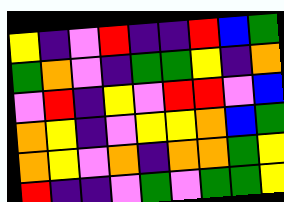[["yellow", "indigo", "violet", "red", "indigo", "indigo", "red", "blue", "green"], ["green", "orange", "violet", "indigo", "green", "green", "yellow", "indigo", "orange"], ["violet", "red", "indigo", "yellow", "violet", "red", "red", "violet", "blue"], ["orange", "yellow", "indigo", "violet", "yellow", "yellow", "orange", "blue", "green"], ["orange", "yellow", "violet", "orange", "indigo", "orange", "orange", "green", "yellow"], ["red", "indigo", "indigo", "violet", "green", "violet", "green", "green", "yellow"]]